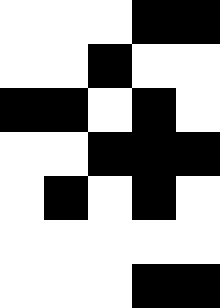[["white", "white", "white", "black", "black"], ["white", "white", "black", "white", "white"], ["black", "black", "white", "black", "white"], ["white", "white", "black", "black", "black"], ["white", "black", "white", "black", "white"], ["white", "white", "white", "white", "white"], ["white", "white", "white", "black", "black"]]